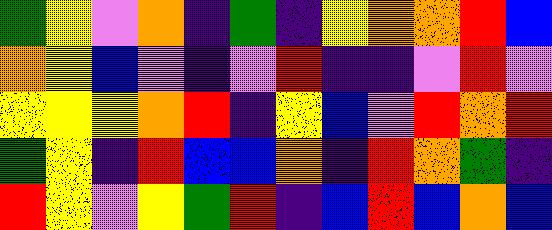[["green", "yellow", "violet", "orange", "indigo", "green", "indigo", "yellow", "orange", "orange", "red", "blue"], ["orange", "yellow", "blue", "violet", "indigo", "violet", "red", "indigo", "indigo", "violet", "red", "violet"], ["yellow", "yellow", "yellow", "orange", "red", "indigo", "yellow", "blue", "violet", "red", "orange", "red"], ["green", "yellow", "indigo", "red", "blue", "blue", "orange", "indigo", "red", "orange", "green", "indigo"], ["red", "yellow", "violet", "yellow", "green", "red", "indigo", "blue", "red", "blue", "orange", "blue"]]